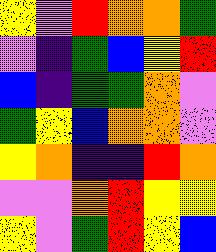[["yellow", "violet", "red", "orange", "orange", "green"], ["violet", "indigo", "green", "blue", "yellow", "red"], ["blue", "indigo", "green", "green", "orange", "violet"], ["green", "yellow", "blue", "orange", "orange", "violet"], ["yellow", "orange", "indigo", "indigo", "red", "orange"], ["violet", "violet", "orange", "red", "yellow", "yellow"], ["yellow", "violet", "green", "red", "yellow", "blue"]]